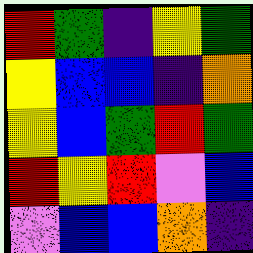[["red", "green", "indigo", "yellow", "green"], ["yellow", "blue", "blue", "indigo", "orange"], ["yellow", "blue", "green", "red", "green"], ["red", "yellow", "red", "violet", "blue"], ["violet", "blue", "blue", "orange", "indigo"]]